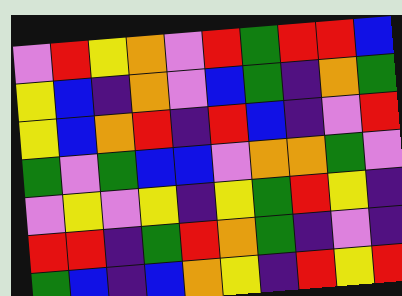[["violet", "red", "yellow", "orange", "violet", "red", "green", "red", "red", "blue"], ["yellow", "blue", "indigo", "orange", "violet", "blue", "green", "indigo", "orange", "green"], ["yellow", "blue", "orange", "red", "indigo", "red", "blue", "indigo", "violet", "red"], ["green", "violet", "green", "blue", "blue", "violet", "orange", "orange", "green", "violet"], ["violet", "yellow", "violet", "yellow", "indigo", "yellow", "green", "red", "yellow", "indigo"], ["red", "red", "indigo", "green", "red", "orange", "green", "indigo", "violet", "indigo"], ["green", "blue", "indigo", "blue", "orange", "yellow", "indigo", "red", "yellow", "red"]]